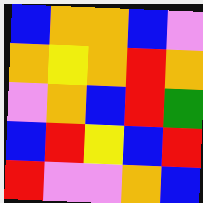[["blue", "orange", "orange", "blue", "violet"], ["orange", "yellow", "orange", "red", "orange"], ["violet", "orange", "blue", "red", "green"], ["blue", "red", "yellow", "blue", "red"], ["red", "violet", "violet", "orange", "blue"]]